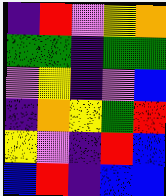[["indigo", "red", "violet", "yellow", "orange"], ["green", "green", "indigo", "green", "green"], ["violet", "yellow", "indigo", "violet", "blue"], ["indigo", "orange", "yellow", "green", "red"], ["yellow", "violet", "indigo", "red", "blue"], ["blue", "red", "indigo", "blue", "blue"]]